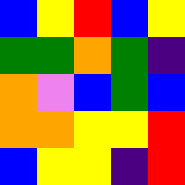[["blue", "yellow", "red", "blue", "yellow"], ["green", "green", "orange", "green", "indigo"], ["orange", "violet", "blue", "green", "blue"], ["orange", "orange", "yellow", "yellow", "red"], ["blue", "yellow", "yellow", "indigo", "red"]]